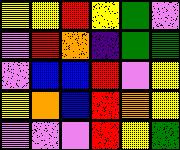[["yellow", "yellow", "red", "yellow", "green", "violet"], ["violet", "red", "orange", "indigo", "green", "green"], ["violet", "blue", "blue", "red", "violet", "yellow"], ["yellow", "orange", "blue", "red", "orange", "yellow"], ["violet", "violet", "violet", "red", "yellow", "green"]]